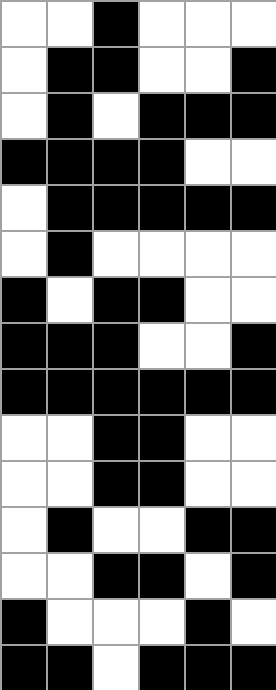[["white", "white", "black", "white", "white", "white"], ["white", "black", "black", "white", "white", "black"], ["white", "black", "white", "black", "black", "black"], ["black", "black", "black", "black", "white", "white"], ["white", "black", "black", "black", "black", "black"], ["white", "black", "white", "white", "white", "white"], ["black", "white", "black", "black", "white", "white"], ["black", "black", "black", "white", "white", "black"], ["black", "black", "black", "black", "black", "black"], ["white", "white", "black", "black", "white", "white"], ["white", "white", "black", "black", "white", "white"], ["white", "black", "white", "white", "black", "black"], ["white", "white", "black", "black", "white", "black"], ["black", "white", "white", "white", "black", "white"], ["black", "black", "white", "black", "black", "black"]]